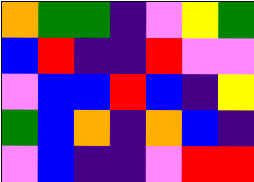[["orange", "green", "green", "indigo", "violet", "yellow", "green"], ["blue", "red", "indigo", "indigo", "red", "violet", "violet"], ["violet", "blue", "blue", "red", "blue", "indigo", "yellow"], ["green", "blue", "orange", "indigo", "orange", "blue", "indigo"], ["violet", "blue", "indigo", "indigo", "violet", "red", "red"]]